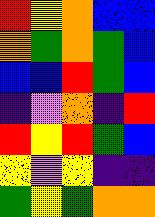[["red", "yellow", "orange", "blue", "blue"], ["orange", "green", "orange", "green", "blue"], ["blue", "blue", "red", "green", "blue"], ["indigo", "violet", "orange", "indigo", "red"], ["red", "yellow", "red", "green", "blue"], ["yellow", "violet", "yellow", "indigo", "indigo"], ["green", "yellow", "green", "orange", "orange"]]